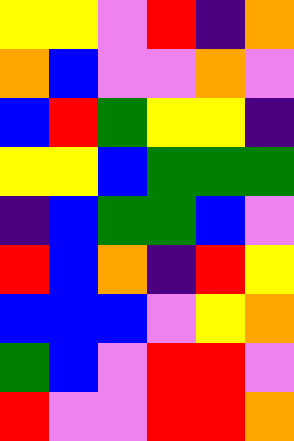[["yellow", "yellow", "violet", "red", "indigo", "orange"], ["orange", "blue", "violet", "violet", "orange", "violet"], ["blue", "red", "green", "yellow", "yellow", "indigo"], ["yellow", "yellow", "blue", "green", "green", "green"], ["indigo", "blue", "green", "green", "blue", "violet"], ["red", "blue", "orange", "indigo", "red", "yellow"], ["blue", "blue", "blue", "violet", "yellow", "orange"], ["green", "blue", "violet", "red", "red", "violet"], ["red", "violet", "violet", "red", "red", "orange"]]